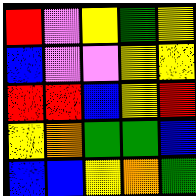[["red", "violet", "yellow", "green", "yellow"], ["blue", "violet", "violet", "yellow", "yellow"], ["red", "red", "blue", "yellow", "red"], ["yellow", "orange", "green", "green", "blue"], ["blue", "blue", "yellow", "orange", "green"]]